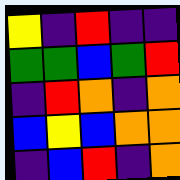[["yellow", "indigo", "red", "indigo", "indigo"], ["green", "green", "blue", "green", "red"], ["indigo", "red", "orange", "indigo", "orange"], ["blue", "yellow", "blue", "orange", "orange"], ["indigo", "blue", "red", "indigo", "orange"]]